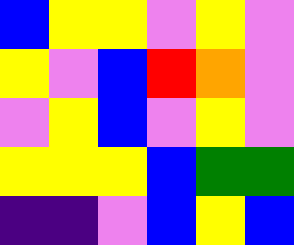[["blue", "yellow", "yellow", "violet", "yellow", "violet"], ["yellow", "violet", "blue", "red", "orange", "violet"], ["violet", "yellow", "blue", "violet", "yellow", "violet"], ["yellow", "yellow", "yellow", "blue", "green", "green"], ["indigo", "indigo", "violet", "blue", "yellow", "blue"]]